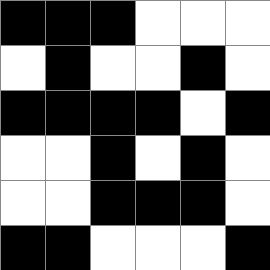[["black", "black", "black", "white", "white", "white"], ["white", "black", "white", "white", "black", "white"], ["black", "black", "black", "black", "white", "black"], ["white", "white", "black", "white", "black", "white"], ["white", "white", "black", "black", "black", "white"], ["black", "black", "white", "white", "white", "black"]]